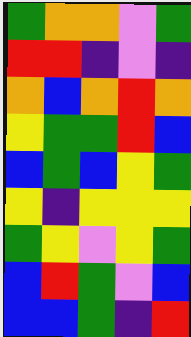[["green", "orange", "orange", "violet", "green"], ["red", "red", "indigo", "violet", "indigo"], ["orange", "blue", "orange", "red", "orange"], ["yellow", "green", "green", "red", "blue"], ["blue", "green", "blue", "yellow", "green"], ["yellow", "indigo", "yellow", "yellow", "yellow"], ["green", "yellow", "violet", "yellow", "green"], ["blue", "red", "green", "violet", "blue"], ["blue", "blue", "green", "indigo", "red"]]